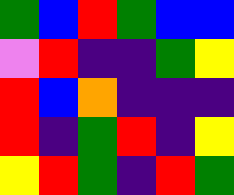[["green", "blue", "red", "green", "blue", "blue"], ["violet", "red", "indigo", "indigo", "green", "yellow"], ["red", "blue", "orange", "indigo", "indigo", "indigo"], ["red", "indigo", "green", "red", "indigo", "yellow"], ["yellow", "red", "green", "indigo", "red", "green"]]